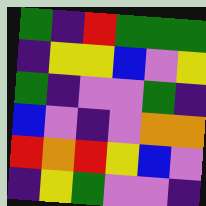[["green", "indigo", "red", "green", "green", "green"], ["indigo", "yellow", "yellow", "blue", "violet", "yellow"], ["green", "indigo", "violet", "violet", "green", "indigo"], ["blue", "violet", "indigo", "violet", "orange", "orange"], ["red", "orange", "red", "yellow", "blue", "violet"], ["indigo", "yellow", "green", "violet", "violet", "indigo"]]